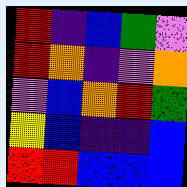[["red", "indigo", "blue", "green", "violet"], ["red", "orange", "indigo", "violet", "orange"], ["violet", "blue", "orange", "red", "green"], ["yellow", "blue", "indigo", "indigo", "blue"], ["red", "red", "blue", "blue", "blue"]]